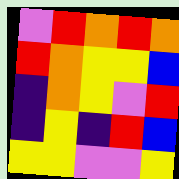[["violet", "red", "orange", "red", "orange"], ["red", "orange", "yellow", "yellow", "blue"], ["indigo", "orange", "yellow", "violet", "red"], ["indigo", "yellow", "indigo", "red", "blue"], ["yellow", "yellow", "violet", "violet", "yellow"]]